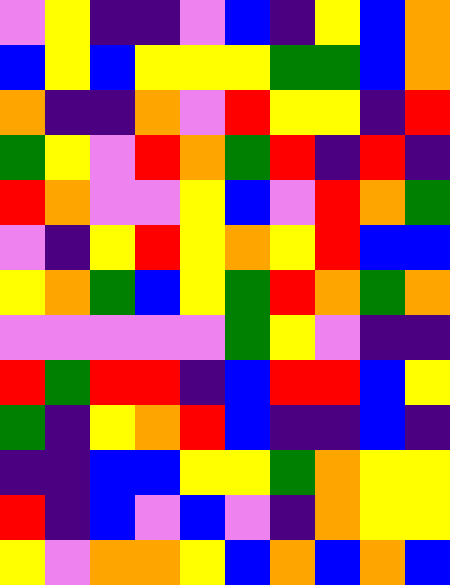[["violet", "yellow", "indigo", "indigo", "violet", "blue", "indigo", "yellow", "blue", "orange"], ["blue", "yellow", "blue", "yellow", "yellow", "yellow", "green", "green", "blue", "orange"], ["orange", "indigo", "indigo", "orange", "violet", "red", "yellow", "yellow", "indigo", "red"], ["green", "yellow", "violet", "red", "orange", "green", "red", "indigo", "red", "indigo"], ["red", "orange", "violet", "violet", "yellow", "blue", "violet", "red", "orange", "green"], ["violet", "indigo", "yellow", "red", "yellow", "orange", "yellow", "red", "blue", "blue"], ["yellow", "orange", "green", "blue", "yellow", "green", "red", "orange", "green", "orange"], ["violet", "violet", "violet", "violet", "violet", "green", "yellow", "violet", "indigo", "indigo"], ["red", "green", "red", "red", "indigo", "blue", "red", "red", "blue", "yellow"], ["green", "indigo", "yellow", "orange", "red", "blue", "indigo", "indigo", "blue", "indigo"], ["indigo", "indigo", "blue", "blue", "yellow", "yellow", "green", "orange", "yellow", "yellow"], ["red", "indigo", "blue", "violet", "blue", "violet", "indigo", "orange", "yellow", "yellow"], ["yellow", "violet", "orange", "orange", "yellow", "blue", "orange", "blue", "orange", "blue"]]